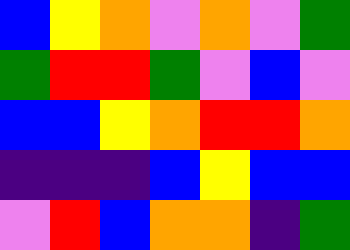[["blue", "yellow", "orange", "violet", "orange", "violet", "green"], ["green", "red", "red", "green", "violet", "blue", "violet"], ["blue", "blue", "yellow", "orange", "red", "red", "orange"], ["indigo", "indigo", "indigo", "blue", "yellow", "blue", "blue"], ["violet", "red", "blue", "orange", "orange", "indigo", "green"]]